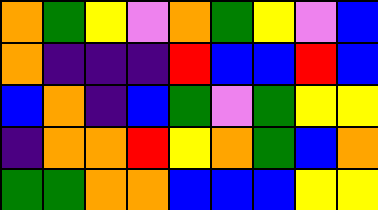[["orange", "green", "yellow", "violet", "orange", "green", "yellow", "violet", "blue"], ["orange", "indigo", "indigo", "indigo", "red", "blue", "blue", "red", "blue"], ["blue", "orange", "indigo", "blue", "green", "violet", "green", "yellow", "yellow"], ["indigo", "orange", "orange", "red", "yellow", "orange", "green", "blue", "orange"], ["green", "green", "orange", "orange", "blue", "blue", "blue", "yellow", "yellow"]]